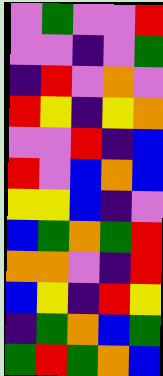[["violet", "green", "violet", "violet", "red"], ["violet", "violet", "indigo", "violet", "green"], ["indigo", "red", "violet", "orange", "violet"], ["red", "yellow", "indigo", "yellow", "orange"], ["violet", "violet", "red", "indigo", "blue"], ["red", "violet", "blue", "orange", "blue"], ["yellow", "yellow", "blue", "indigo", "violet"], ["blue", "green", "orange", "green", "red"], ["orange", "orange", "violet", "indigo", "red"], ["blue", "yellow", "indigo", "red", "yellow"], ["indigo", "green", "orange", "blue", "green"], ["green", "red", "green", "orange", "blue"]]